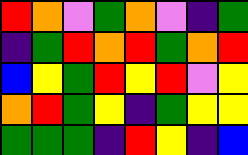[["red", "orange", "violet", "green", "orange", "violet", "indigo", "green"], ["indigo", "green", "red", "orange", "red", "green", "orange", "red"], ["blue", "yellow", "green", "red", "yellow", "red", "violet", "yellow"], ["orange", "red", "green", "yellow", "indigo", "green", "yellow", "yellow"], ["green", "green", "green", "indigo", "red", "yellow", "indigo", "blue"]]